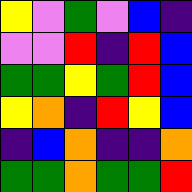[["yellow", "violet", "green", "violet", "blue", "indigo"], ["violet", "violet", "red", "indigo", "red", "blue"], ["green", "green", "yellow", "green", "red", "blue"], ["yellow", "orange", "indigo", "red", "yellow", "blue"], ["indigo", "blue", "orange", "indigo", "indigo", "orange"], ["green", "green", "orange", "green", "green", "red"]]